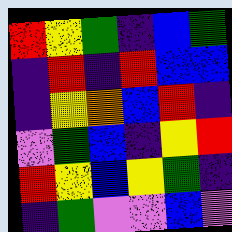[["red", "yellow", "green", "indigo", "blue", "green"], ["indigo", "red", "indigo", "red", "blue", "blue"], ["indigo", "yellow", "orange", "blue", "red", "indigo"], ["violet", "green", "blue", "indigo", "yellow", "red"], ["red", "yellow", "blue", "yellow", "green", "indigo"], ["indigo", "green", "violet", "violet", "blue", "violet"]]